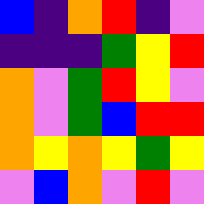[["blue", "indigo", "orange", "red", "indigo", "violet"], ["indigo", "indigo", "indigo", "green", "yellow", "red"], ["orange", "violet", "green", "red", "yellow", "violet"], ["orange", "violet", "green", "blue", "red", "red"], ["orange", "yellow", "orange", "yellow", "green", "yellow"], ["violet", "blue", "orange", "violet", "red", "violet"]]